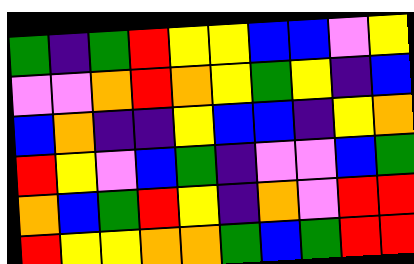[["green", "indigo", "green", "red", "yellow", "yellow", "blue", "blue", "violet", "yellow"], ["violet", "violet", "orange", "red", "orange", "yellow", "green", "yellow", "indigo", "blue"], ["blue", "orange", "indigo", "indigo", "yellow", "blue", "blue", "indigo", "yellow", "orange"], ["red", "yellow", "violet", "blue", "green", "indigo", "violet", "violet", "blue", "green"], ["orange", "blue", "green", "red", "yellow", "indigo", "orange", "violet", "red", "red"], ["red", "yellow", "yellow", "orange", "orange", "green", "blue", "green", "red", "red"]]